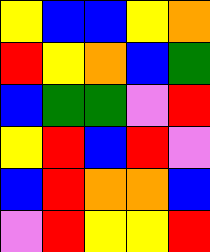[["yellow", "blue", "blue", "yellow", "orange"], ["red", "yellow", "orange", "blue", "green"], ["blue", "green", "green", "violet", "red"], ["yellow", "red", "blue", "red", "violet"], ["blue", "red", "orange", "orange", "blue"], ["violet", "red", "yellow", "yellow", "red"]]